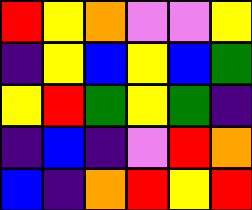[["red", "yellow", "orange", "violet", "violet", "yellow"], ["indigo", "yellow", "blue", "yellow", "blue", "green"], ["yellow", "red", "green", "yellow", "green", "indigo"], ["indigo", "blue", "indigo", "violet", "red", "orange"], ["blue", "indigo", "orange", "red", "yellow", "red"]]